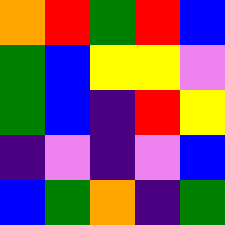[["orange", "red", "green", "red", "blue"], ["green", "blue", "yellow", "yellow", "violet"], ["green", "blue", "indigo", "red", "yellow"], ["indigo", "violet", "indigo", "violet", "blue"], ["blue", "green", "orange", "indigo", "green"]]